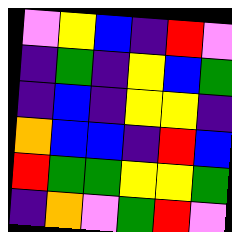[["violet", "yellow", "blue", "indigo", "red", "violet"], ["indigo", "green", "indigo", "yellow", "blue", "green"], ["indigo", "blue", "indigo", "yellow", "yellow", "indigo"], ["orange", "blue", "blue", "indigo", "red", "blue"], ["red", "green", "green", "yellow", "yellow", "green"], ["indigo", "orange", "violet", "green", "red", "violet"]]